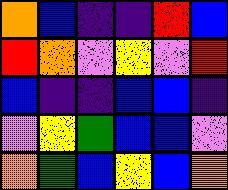[["orange", "blue", "indigo", "indigo", "red", "blue"], ["red", "orange", "violet", "yellow", "violet", "red"], ["blue", "indigo", "indigo", "blue", "blue", "indigo"], ["violet", "yellow", "green", "blue", "blue", "violet"], ["orange", "green", "blue", "yellow", "blue", "orange"]]